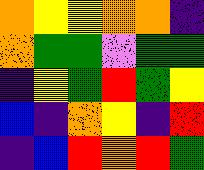[["orange", "yellow", "yellow", "orange", "orange", "indigo"], ["orange", "green", "green", "violet", "green", "green"], ["indigo", "yellow", "green", "red", "green", "yellow"], ["blue", "indigo", "orange", "yellow", "indigo", "red"], ["indigo", "blue", "red", "orange", "red", "green"]]